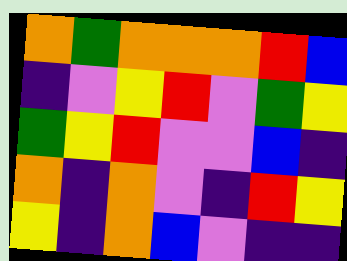[["orange", "green", "orange", "orange", "orange", "red", "blue"], ["indigo", "violet", "yellow", "red", "violet", "green", "yellow"], ["green", "yellow", "red", "violet", "violet", "blue", "indigo"], ["orange", "indigo", "orange", "violet", "indigo", "red", "yellow"], ["yellow", "indigo", "orange", "blue", "violet", "indigo", "indigo"]]